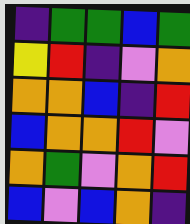[["indigo", "green", "green", "blue", "green"], ["yellow", "red", "indigo", "violet", "orange"], ["orange", "orange", "blue", "indigo", "red"], ["blue", "orange", "orange", "red", "violet"], ["orange", "green", "violet", "orange", "red"], ["blue", "violet", "blue", "orange", "indigo"]]